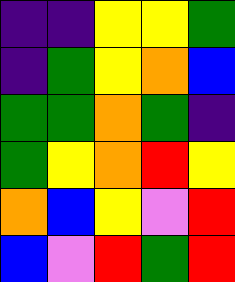[["indigo", "indigo", "yellow", "yellow", "green"], ["indigo", "green", "yellow", "orange", "blue"], ["green", "green", "orange", "green", "indigo"], ["green", "yellow", "orange", "red", "yellow"], ["orange", "blue", "yellow", "violet", "red"], ["blue", "violet", "red", "green", "red"]]